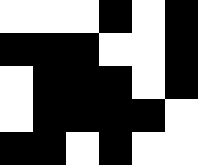[["white", "white", "white", "black", "white", "black"], ["black", "black", "black", "white", "white", "black"], ["white", "black", "black", "black", "white", "black"], ["white", "black", "black", "black", "black", "white"], ["black", "black", "white", "black", "white", "white"]]